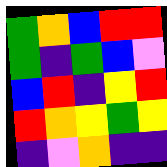[["green", "orange", "blue", "red", "red"], ["green", "indigo", "green", "blue", "violet"], ["blue", "red", "indigo", "yellow", "red"], ["red", "orange", "yellow", "green", "yellow"], ["indigo", "violet", "orange", "indigo", "indigo"]]